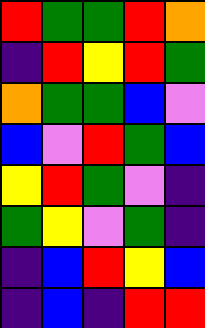[["red", "green", "green", "red", "orange"], ["indigo", "red", "yellow", "red", "green"], ["orange", "green", "green", "blue", "violet"], ["blue", "violet", "red", "green", "blue"], ["yellow", "red", "green", "violet", "indigo"], ["green", "yellow", "violet", "green", "indigo"], ["indigo", "blue", "red", "yellow", "blue"], ["indigo", "blue", "indigo", "red", "red"]]